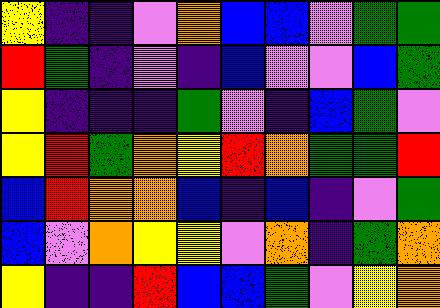[["yellow", "indigo", "indigo", "violet", "orange", "blue", "blue", "violet", "green", "green"], ["red", "green", "indigo", "violet", "indigo", "blue", "violet", "violet", "blue", "green"], ["yellow", "indigo", "indigo", "indigo", "green", "violet", "indigo", "blue", "green", "violet"], ["yellow", "red", "green", "orange", "yellow", "red", "orange", "green", "green", "red"], ["blue", "red", "orange", "orange", "blue", "indigo", "blue", "indigo", "violet", "green"], ["blue", "violet", "orange", "yellow", "yellow", "violet", "orange", "indigo", "green", "orange"], ["yellow", "indigo", "indigo", "red", "blue", "blue", "green", "violet", "yellow", "orange"]]